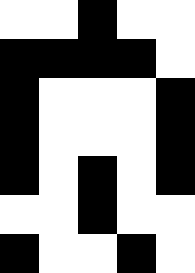[["white", "white", "black", "white", "white"], ["black", "black", "black", "black", "white"], ["black", "white", "white", "white", "black"], ["black", "white", "white", "white", "black"], ["black", "white", "black", "white", "black"], ["white", "white", "black", "white", "white"], ["black", "white", "white", "black", "white"]]